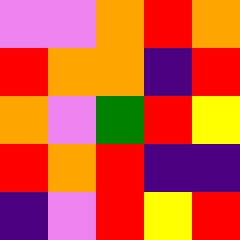[["violet", "violet", "orange", "red", "orange"], ["red", "orange", "orange", "indigo", "red"], ["orange", "violet", "green", "red", "yellow"], ["red", "orange", "red", "indigo", "indigo"], ["indigo", "violet", "red", "yellow", "red"]]